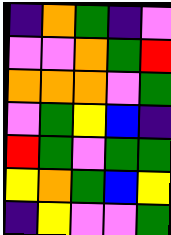[["indigo", "orange", "green", "indigo", "violet"], ["violet", "violet", "orange", "green", "red"], ["orange", "orange", "orange", "violet", "green"], ["violet", "green", "yellow", "blue", "indigo"], ["red", "green", "violet", "green", "green"], ["yellow", "orange", "green", "blue", "yellow"], ["indigo", "yellow", "violet", "violet", "green"]]